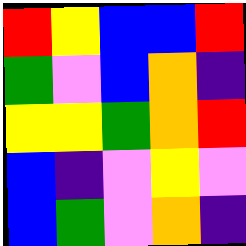[["red", "yellow", "blue", "blue", "red"], ["green", "violet", "blue", "orange", "indigo"], ["yellow", "yellow", "green", "orange", "red"], ["blue", "indigo", "violet", "yellow", "violet"], ["blue", "green", "violet", "orange", "indigo"]]